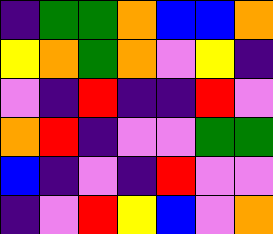[["indigo", "green", "green", "orange", "blue", "blue", "orange"], ["yellow", "orange", "green", "orange", "violet", "yellow", "indigo"], ["violet", "indigo", "red", "indigo", "indigo", "red", "violet"], ["orange", "red", "indigo", "violet", "violet", "green", "green"], ["blue", "indigo", "violet", "indigo", "red", "violet", "violet"], ["indigo", "violet", "red", "yellow", "blue", "violet", "orange"]]